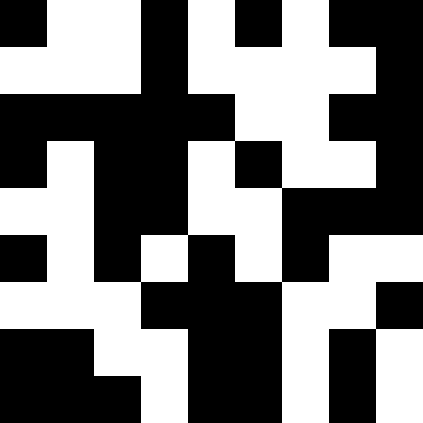[["black", "white", "white", "black", "white", "black", "white", "black", "black"], ["white", "white", "white", "black", "white", "white", "white", "white", "black"], ["black", "black", "black", "black", "black", "white", "white", "black", "black"], ["black", "white", "black", "black", "white", "black", "white", "white", "black"], ["white", "white", "black", "black", "white", "white", "black", "black", "black"], ["black", "white", "black", "white", "black", "white", "black", "white", "white"], ["white", "white", "white", "black", "black", "black", "white", "white", "black"], ["black", "black", "white", "white", "black", "black", "white", "black", "white"], ["black", "black", "black", "white", "black", "black", "white", "black", "white"]]